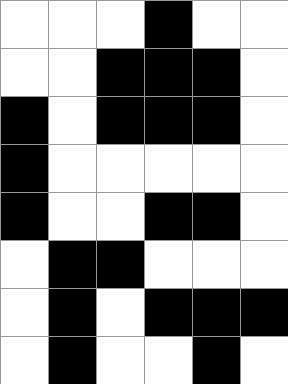[["white", "white", "white", "black", "white", "white"], ["white", "white", "black", "black", "black", "white"], ["black", "white", "black", "black", "black", "white"], ["black", "white", "white", "white", "white", "white"], ["black", "white", "white", "black", "black", "white"], ["white", "black", "black", "white", "white", "white"], ["white", "black", "white", "black", "black", "black"], ["white", "black", "white", "white", "black", "white"]]